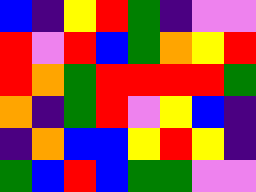[["blue", "indigo", "yellow", "red", "green", "indigo", "violet", "violet"], ["red", "violet", "red", "blue", "green", "orange", "yellow", "red"], ["red", "orange", "green", "red", "red", "red", "red", "green"], ["orange", "indigo", "green", "red", "violet", "yellow", "blue", "indigo"], ["indigo", "orange", "blue", "blue", "yellow", "red", "yellow", "indigo"], ["green", "blue", "red", "blue", "green", "green", "violet", "violet"]]